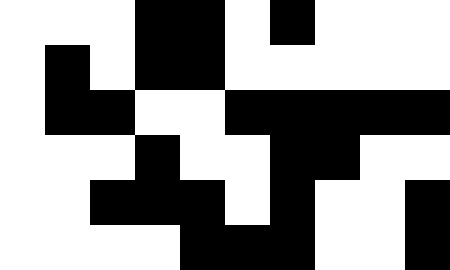[["white", "white", "white", "black", "black", "white", "black", "white", "white", "white"], ["white", "black", "white", "black", "black", "white", "white", "white", "white", "white"], ["white", "black", "black", "white", "white", "black", "black", "black", "black", "black"], ["white", "white", "white", "black", "white", "white", "black", "black", "white", "white"], ["white", "white", "black", "black", "black", "white", "black", "white", "white", "black"], ["white", "white", "white", "white", "black", "black", "black", "white", "white", "black"]]